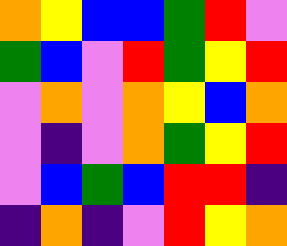[["orange", "yellow", "blue", "blue", "green", "red", "violet"], ["green", "blue", "violet", "red", "green", "yellow", "red"], ["violet", "orange", "violet", "orange", "yellow", "blue", "orange"], ["violet", "indigo", "violet", "orange", "green", "yellow", "red"], ["violet", "blue", "green", "blue", "red", "red", "indigo"], ["indigo", "orange", "indigo", "violet", "red", "yellow", "orange"]]